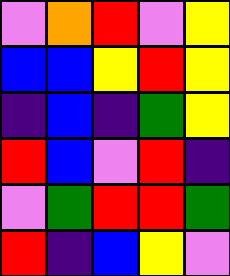[["violet", "orange", "red", "violet", "yellow"], ["blue", "blue", "yellow", "red", "yellow"], ["indigo", "blue", "indigo", "green", "yellow"], ["red", "blue", "violet", "red", "indigo"], ["violet", "green", "red", "red", "green"], ["red", "indigo", "blue", "yellow", "violet"]]